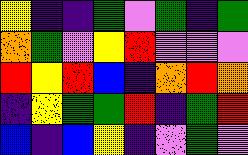[["yellow", "indigo", "indigo", "green", "violet", "green", "indigo", "green"], ["orange", "green", "violet", "yellow", "red", "violet", "violet", "violet"], ["red", "yellow", "red", "blue", "indigo", "orange", "red", "orange"], ["indigo", "yellow", "green", "green", "red", "indigo", "green", "red"], ["blue", "indigo", "blue", "yellow", "indigo", "violet", "green", "violet"]]